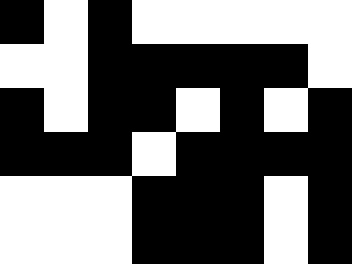[["black", "white", "black", "white", "white", "white", "white", "white"], ["white", "white", "black", "black", "black", "black", "black", "white"], ["black", "white", "black", "black", "white", "black", "white", "black"], ["black", "black", "black", "white", "black", "black", "black", "black"], ["white", "white", "white", "black", "black", "black", "white", "black"], ["white", "white", "white", "black", "black", "black", "white", "black"]]